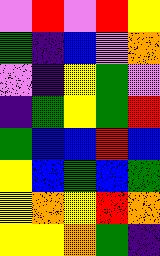[["violet", "red", "violet", "red", "yellow"], ["green", "indigo", "blue", "violet", "orange"], ["violet", "indigo", "yellow", "green", "violet"], ["indigo", "green", "yellow", "green", "red"], ["green", "blue", "blue", "red", "blue"], ["yellow", "blue", "green", "blue", "green"], ["yellow", "orange", "yellow", "red", "orange"], ["yellow", "yellow", "orange", "green", "indigo"]]